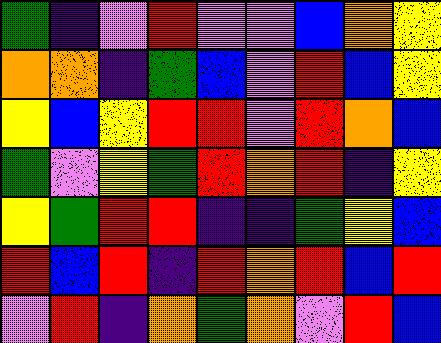[["green", "indigo", "violet", "red", "violet", "violet", "blue", "orange", "yellow"], ["orange", "orange", "indigo", "green", "blue", "violet", "red", "blue", "yellow"], ["yellow", "blue", "yellow", "red", "red", "violet", "red", "orange", "blue"], ["green", "violet", "yellow", "green", "red", "orange", "red", "indigo", "yellow"], ["yellow", "green", "red", "red", "indigo", "indigo", "green", "yellow", "blue"], ["red", "blue", "red", "indigo", "red", "orange", "red", "blue", "red"], ["violet", "red", "indigo", "orange", "green", "orange", "violet", "red", "blue"]]